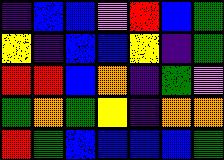[["indigo", "blue", "blue", "violet", "red", "blue", "green"], ["yellow", "indigo", "blue", "blue", "yellow", "indigo", "green"], ["red", "red", "blue", "orange", "indigo", "green", "violet"], ["green", "orange", "green", "yellow", "indigo", "orange", "orange"], ["red", "green", "blue", "blue", "blue", "blue", "green"]]